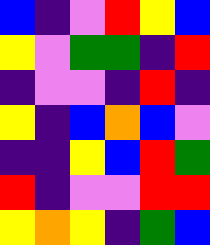[["blue", "indigo", "violet", "red", "yellow", "blue"], ["yellow", "violet", "green", "green", "indigo", "red"], ["indigo", "violet", "violet", "indigo", "red", "indigo"], ["yellow", "indigo", "blue", "orange", "blue", "violet"], ["indigo", "indigo", "yellow", "blue", "red", "green"], ["red", "indigo", "violet", "violet", "red", "red"], ["yellow", "orange", "yellow", "indigo", "green", "blue"]]